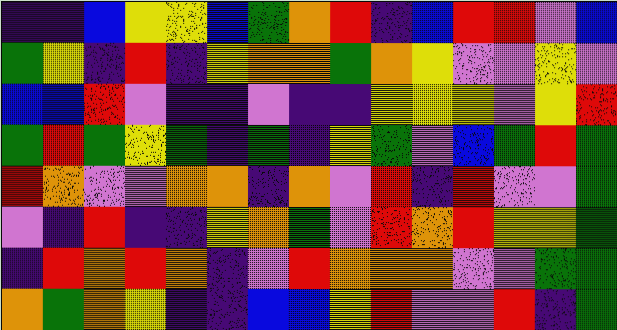[["indigo", "indigo", "blue", "yellow", "yellow", "blue", "green", "orange", "red", "indigo", "blue", "red", "red", "violet", "blue"], ["green", "yellow", "indigo", "red", "indigo", "yellow", "orange", "orange", "green", "orange", "yellow", "violet", "violet", "yellow", "violet"], ["blue", "blue", "red", "violet", "indigo", "indigo", "violet", "indigo", "indigo", "yellow", "yellow", "yellow", "violet", "yellow", "red"], ["green", "red", "green", "yellow", "green", "indigo", "green", "indigo", "yellow", "green", "violet", "blue", "green", "red", "green"], ["red", "orange", "violet", "violet", "orange", "orange", "indigo", "orange", "violet", "red", "indigo", "red", "violet", "violet", "green"], ["violet", "indigo", "red", "indigo", "indigo", "yellow", "orange", "green", "violet", "red", "orange", "red", "yellow", "yellow", "green"], ["indigo", "red", "orange", "red", "orange", "indigo", "violet", "red", "orange", "orange", "orange", "violet", "violet", "green", "green"], ["orange", "green", "orange", "yellow", "indigo", "indigo", "blue", "blue", "yellow", "red", "violet", "violet", "red", "indigo", "green"]]